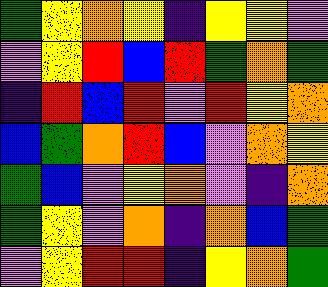[["green", "yellow", "orange", "yellow", "indigo", "yellow", "yellow", "violet"], ["violet", "yellow", "red", "blue", "red", "green", "orange", "green"], ["indigo", "red", "blue", "red", "violet", "red", "yellow", "orange"], ["blue", "green", "orange", "red", "blue", "violet", "orange", "yellow"], ["green", "blue", "violet", "yellow", "orange", "violet", "indigo", "orange"], ["green", "yellow", "violet", "orange", "indigo", "orange", "blue", "green"], ["violet", "yellow", "red", "red", "indigo", "yellow", "orange", "green"]]